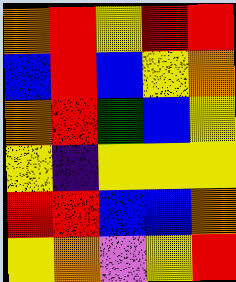[["orange", "red", "yellow", "red", "red"], ["blue", "red", "blue", "yellow", "orange"], ["orange", "red", "green", "blue", "yellow"], ["yellow", "indigo", "yellow", "yellow", "yellow"], ["red", "red", "blue", "blue", "orange"], ["yellow", "orange", "violet", "yellow", "red"]]